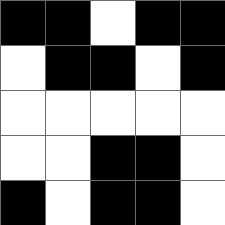[["black", "black", "white", "black", "black"], ["white", "black", "black", "white", "black"], ["white", "white", "white", "white", "white"], ["white", "white", "black", "black", "white"], ["black", "white", "black", "black", "white"]]